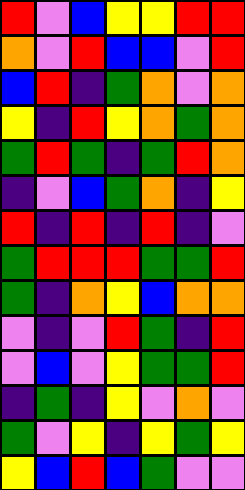[["red", "violet", "blue", "yellow", "yellow", "red", "red"], ["orange", "violet", "red", "blue", "blue", "violet", "red"], ["blue", "red", "indigo", "green", "orange", "violet", "orange"], ["yellow", "indigo", "red", "yellow", "orange", "green", "orange"], ["green", "red", "green", "indigo", "green", "red", "orange"], ["indigo", "violet", "blue", "green", "orange", "indigo", "yellow"], ["red", "indigo", "red", "indigo", "red", "indigo", "violet"], ["green", "red", "red", "red", "green", "green", "red"], ["green", "indigo", "orange", "yellow", "blue", "orange", "orange"], ["violet", "indigo", "violet", "red", "green", "indigo", "red"], ["violet", "blue", "violet", "yellow", "green", "green", "red"], ["indigo", "green", "indigo", "yellow", "violet", "orange", "violet"], ["green", "violet", "yellow", "indigo", "yellow", "green", "yellow"], ["yellow", "blue", "red", "blue", "green", "violet", "violet"]]